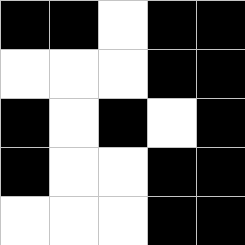[["black", "black", "white", "black", "black"], ["white", "white", "white", "black", "black"], ["black", "white", "black", "white", "black"], ["black", "white", "white", "black", "black"], ["white", "white", "white", "black", "black"]]